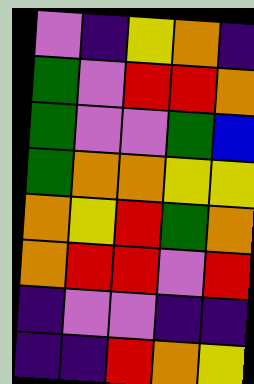[["violet", "indigo", "yellow", "orange", "indigo"], ["green", "violet", "red", "red", "orange"], ["green", "violet", "violet", "green", "blue"], ["green", "orange", "orange", "yellow", "yellow"], ["orange", "yellow", "red", "green", "orange"], ["orange", "red", "red", "violet", "red"], ["indigo", "violet", "violet", "indigo", "indigo"], ["indigo", "indigo", "red", "orange", "yellow"]]